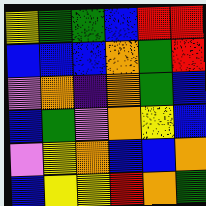[["yellow", "green", "green", "blue", "red", "red"], ["blue", "blue", "blue", "orange", "green", "red"], ["violet", "orange", "indigo", "orange", "green", "blue"], ["blue", "green", "violet", "orange", "yellow", "blue"], ["violet", "yellow", "orange", "blue", "blue", "orange"], ["blue", "yellow", "yellow", "red", "orange", "green"]]